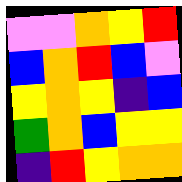[["violet", "violet", "orange", "yellow", "red"], ["blue", "orange", "red", "blue", "violet"], ["yellow", "orange", "yellow", "indigo", "blue"], ["green", "orange", "blue", "yellow", "yellow"], ["indigo", "red", "yellow", "orange", "orange"]]